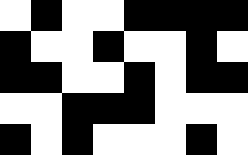[["white", "black", "white", "white", "black", "black", "black", "black"], ["black", "white", "white", "black", "white", "white", "black", "white"], ["black", "black", "white", "white", "black", "white", "black", "black"], ["white", "white", "black", "black", "black", "white", "white", "white"], ["black", "white", "black", "white", "white", "white", "black", "white"]]